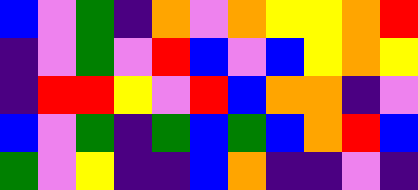[["blue", "violet", "green", "indigo", "orange", "violet", "orange", "yellow", "yellow", "orange", "red"], ["indigo", "violet", "green", "violet", "red", "blue", "violet", "blue", "yellow", "orange", "yellow"], ["indigo", "red", "red", "yellow", "violet", "red", "blue", "orange", "orange", "indigo", "violet"], ["blue", "violet", "green", "indigo", "green", "blue", "green", "blue", "orange", "red", "blue"], ["green", "violet", "yellow", "indigo", "indigo", "blue", "orange", "indigo", "indigo", "violet", "indigo"]]